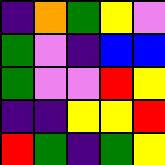[["indigo", "orange", "green", "yellow", "violet"], ["green", "violet", "indigo", "blue", "blue"], ["green", "violet", "violet", "red", "yellow"], ["indigo", "indigo", "yellow", "yellow", "red"], ["red", "green", "indigo", "green", "yellow"]]